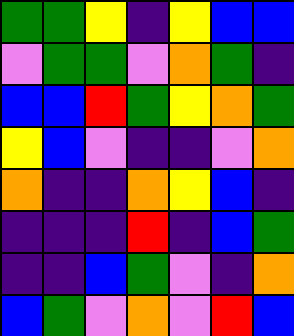[["green", "green", "yellow", "indigo", "yellow", "blue", "blue"], ["violet", "green", "green", "violet", "orange", "green", "indigo"], ["blue", "blue", "red", "green", "yellow", "orange", "green"], ["yellow", "blue", "violet", "indigo", "indigo", "violet", "orange"], ["orange", "indigo", "indigo", "orange", "yellow", "blue", "indigo"], ["indigo", "indigo", "indigo", "red", "indigo", "blue", "green"], ["indigo", "indigo", "blue", "green", "violet", "indigo", "orange"], ["blue", "green", "violet", "orange", "violet", "red", "blue"]]